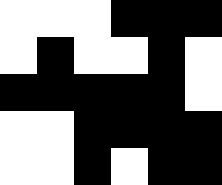[["white", "white", "white", "black", "black", "black"], ["white", "black", "white", "white", "black", "white"], ["black", "black", "black", "black", "black", "white"], ["white", "white", "black", "black", "black", "black"], ["white", "white", "black", "white", "black", "black"]]